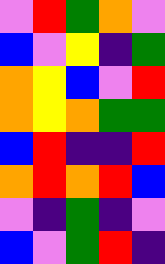[["violet", "red", "green", "orange", "violet"], ["blue", "violet", "yellow", "indigo", "green"], ["orange", "yellow", "blue", "violet", "red"], ["orange", "yellow", "orange", "green", "green"], ["blue", "red", "indigo", "indigo", "red"], ["orange", "red", "orange", "red", "blue"], ["violet", "indigo", "green", "indigo", "violet"], ["blue", "violet", "green", "red", "indigo"]]